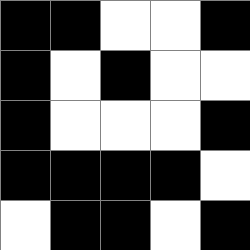[["black", "black", "white", "white", "black"], ["black", "white", "black", "white", "white"], ["black", "white", "white", "white", "black"], ["black", "black", "black", "black", "white"], ["white", "black", "black", "white", "black"]]